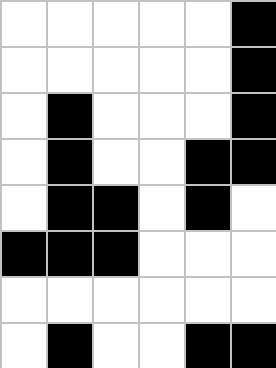[["white", "white", "white", "white", "white", "black"], ["white", "white", "white", "white", "white", "black"], ["white", "black", "white", "white", "white", "black"], ["white", "black", "white", "white", "black", "black"], ["white", "black", "black", "white", "black", "white"], ["black", "black", "black", "white", "white", "white"], ["white", "white", "white", "white", "white", "white"], ["white", "black", "white", "white", "black", "black"]]